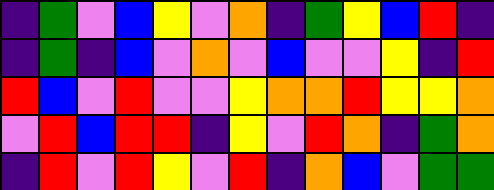[["indigo", "green", "violet", "blue", "yellow", "violet", "orange", "indigo", "green", "yellow", "blue", "red", "indigo"], ["indigo", "green", "indigo", "blue", "violet", "orange", "violet", "blue", "violet", "violet", "yellow", "indigo", "red"], ["red", "blue", "violet", "red", "violet", "violet", "yellow", "orange", "orange", "red", "yellow", "yellow", "orange"], ["violet", "red", "blue", "red", "red", "indigo", "yellow", "violet", "red", "orange", "indigo", "green", "orange"], ["indigo", "red", "violet", "red", "yellow", "violet", "red", "indigo", "orange", "blue", "violet", "green", "green"]]